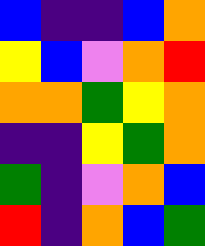[["blue", "indigo", "indigo", "blue", "orange"], ["yellow", "blue", "violet", "orange", "red"], ["orange", "orange", "green", "yellow", "orange"], ["indigo", "indigo", "yellow", "green", "orange"], ["green", "indigo", "violet", "orange", "blue"], ["red", "indigo", "orange", "blue", "green"]]